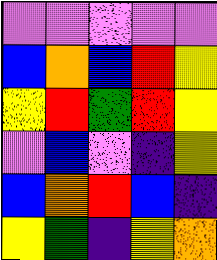[["violet", "violet", "violet", "violet", "violet"], ["blue", "orange", "blue", "red", "yellow"], ["yellow", "red", "green", "red", "yellow"], ["violet", "blue", "violet", "indigo", "yellow"], ["blue", "orange", "red", "blue", "indigo"], ["yellow", "green", "indigo", "yellow", "orange"]]